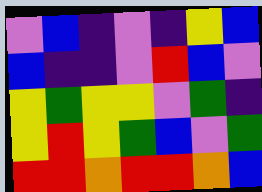[["violet", "blue", "indigo", "violet", "indigo", "yellow", "blue"], ["blue", "indigo", "indigo", "violet", "red", "blue", "violet"], ["yellow", "green", "yellow", "yellow", "violet", "green", "indigo"], ["yellow", "red", "yellow", "green", "blue", "violet", "green"], ["red", "red", "orange", "red", "red", "orange", "blue"]]